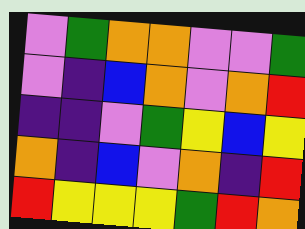[["violet", "green", "orange", "orange", "violet", "violet", "green"], ["violet", "indigo", "blue", "orange", "violet", "orange", "red"], ["indigo", "indigo", "violet", "green", "yellow", "blue", "yellow"], ["orange", "indigo", "blue", "violet", "orange", "indigo", "red"], ["red", "yellow", "yellow", "yellow", "green", "red", "orange"]]